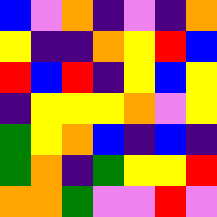[["blue", "violet", "orange", "indigo", "violet", "indigo", "orange"], ["yellow", "indigo", "indigo", "orange", "yellow", "red", "blue"], ["red", "blue", "red", "indigo", "yellow", "blue", "yellow"], ["indigo", "yellow", "yellow", "yellow", "orange", "violet", "yellow"], ["green", "yellow", "orange", "blue", "indigo", "blue", "indigo"], ["green", "orange", "indigo", "green", "yellow", "yellow", "red"], ["orange", "orange", "green", "violet", "violet", "red", "violet"]]